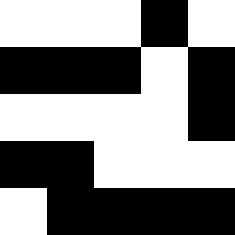[["white", "white", "white", "black", "white"], ["black", "black", "black", "white", "black"], ["white", "white", "white", "white", "black"], ["black", "black", "white", "white", "white"], ["white", "black", "black", "black", "black"]]